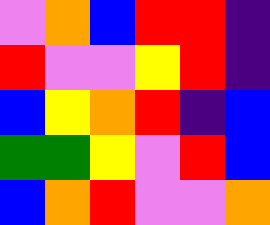[["violet", "orange", "blue", "red", "red", "indigo"], ["red", "violet", "violet", "yellow", "red", "indigo"], ["blue", "yellow", "orange", "red", "indigo", "blue"], ["green", "green", "yellow", "violet", "red", "blue"], ["blue", "orange", "red", "violet", "violet", "orange"]]